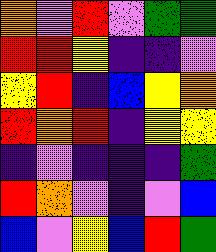[["orange", "violet", "red", "violet", "green", "green"], ["red", "red", "yellow", "indigo", "indigo", "violet"], ["yellow", "red", "indigo", "blue", "yellow", "orange"], ["red", "orange", "red", "indigo", "yellow", "yellow"], ["indigo", "violet", "indigo", "indigo", "indigo", "green"], ["red", "orange", "violet", "indigo", "violet", "blue"], ["blue", "violet", "yellow", "blue", "red", "green"]]